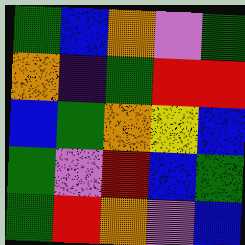[["green", "blue", "orange", "violet", "green"], ["orange", "indigo", "green", "red", "red"], ["blue", "green", "orange", "yellow", "blue"], ["green", "violet", "red", "blue", "green"], ["green", "red", "orange", "violet", "blue"]]